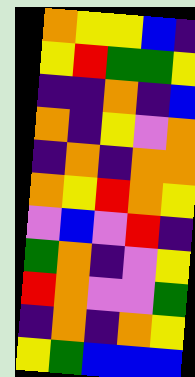[["orange", "yellow", "yellow", "blue", "indigo"], ["yellow", "red", "green", "green", "yellow"], ["indigo", "indigo", "orange", "indigo", "blue"], ["orange", "indigo", "yellow", "violet", "orange"], ["indigo", "orange", "indigo", "orange", "orange"], ["orange", "yellow", "red", "orange", "yellow"], ["violet", "blue", "violet", "red", "indigo"], ["green", "orange", "indigo", "violet", "yellow"], ["red", "orange", "violet", "violet", "green"], ["indigo", "orange", "indigo", "orange", "yellow"], ["yellow", "green", "blue", "blue", "blue"]]